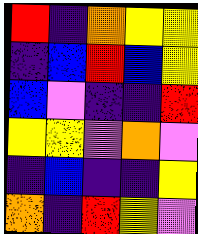[["red", "indigo", "orange", "yellow", "yellow"], ["indigo", "blue", "red", "blue", "yellow"], ["blue", "violet", "indigo", "indigo", "red"], ["yellow", "yellow", "violet", "orange", "violet"], ["indigo", "blue", "indigo", "indigo", "yellow"], ["orange", "indigo", "red", "yellow", "violet"]]